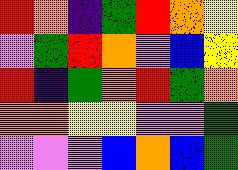[["red", "orange", "indigo", "green", "red", "orange", "yellow"], ["violet", "green", "red", "orange", "violet", "blue", "yellow"], ["red", "indigo", "green", "orange", "red", "green", "orange"], ["orange", "orange", "yellow", "yellow", "violet", "violet", "green"], ["violet", "violet", "violet", "blue", "orange", "blue", "green"]]